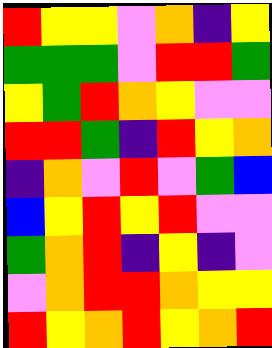[["red", "yellow", "yellow", "violet", "orange", "indigo", "yellow"], ["green", "green", "green", "violet", "red", "red", "green"], ["yellow", "green", "red", "orange", "yellow", "violet", "violet"], ["red", "red", "green", "indigo", "red", "yellow", "orange"], ["indigo", "orange", "violet", "red", "violet", "green", "blue"], ["blue", "yellow", "red", "yellow", "red", "violet", "violet"], ["green", "orange", "red", "indigo", "yellow", "indigo", "violet"], ["violet", "orange", "red", "red", "orange", "yellow", "yellow"], ["red", "yellow", "orange", "red", "yellow", "orange", "red"]]